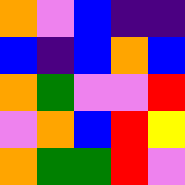[["orange", "violet", "blue", "indigo", "indigo"], ["blue", "indigo", "blue", "orange", "blue"], ["orange", "green", "violet", "violet", "red"], ["violet", "orange", "blue", "red", "yellow"], ["orange", "green", "green", "red", "violet"]]